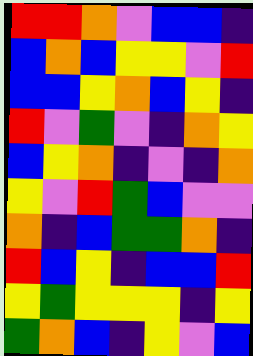[["red", "red", "orange", "violet", "blue", "blue", "indigo"], ["blue", "orange", "blue", "yellow", "yellow", "violet", "red"], ["blue", "blue", "yellow", "orange", "blue", "yellow", "indigo"], ["red", "violet", "green", "violet", "indigo", "orange", "yellow"], ["blue", "yellow", "orange", "indigo", "violet", "indigo", "orange"], ["yellow", "violet", "red", "green", "blue", "violet", "violet"], ["orange", "indigo", "blue", "green", "green", "orange", "indigo"], ["red", "blue", "yellow", "indigo", "blue", "blue", "red"], ["yellow", "green", "yellow", "yellow", "yellow", "indigo", "yellow"], ["green", "orange", "blue", "indigo", "yellow", "violet", "blue"]]